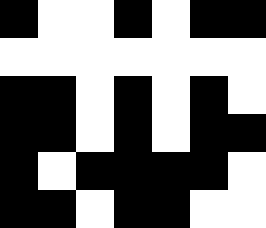[["black", "white", "white", "black", "white", "black", "black"], ["white", "white", "white", "white", "white", "white", "white"], ["black", "black", "white", "black", "white", "black", "white"], ["black", "black", "white", "black", "white", "black", "black"], ["black", "white", "black", "black", "black", "black", "white"], ["black", "black", "white", "black", "black", "white", "white"]]